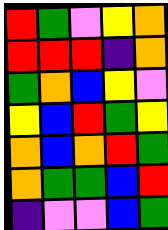[["red", "green", "violet", "yellow", "orange"], ["red", "red", "red", "indigo", "orange"], ["green", "orange", "blue", "yellow", "violet"], ["yellow", "blue", "red", "green", "yellow"], ["orange", "blue", "orange", "red", "green"], ["orange", "green", "green", "blue", "red"], ["indigo", "violet", "violet", "blue", "green"]]